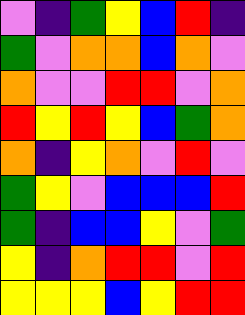[["violet", "indigo", "green", "yellow", "blue", "red", "indigo"], ["green", "violet", "orange", "orange", "blue", "orange", "violet"], ["orange", "violet", "violet", "red", "red", "violet", "orange"], ["red", "yellow", "red", "yellow", "blue", "green", "orange"], ["orange", "indigo", "yellow", "orange", "violet", "red", "violet"], ["green", "yellow", "violet", "blue", "blue", "blue", "red"], ["green", "indigo", "blue", "blue", "yellow", "violet", "green"], ["yellow", "indigo", "orange", "red", "red", "violet", "red"], ["yellow", "yellow", "yellow", "blue", "yellow", "red", "red"]]